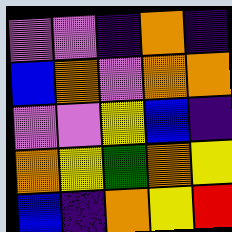[["violet", "violet", "indigo", "orange", "indigo"], ["blue", "orange", "violet", "orange", "orange"], ["violet", "violet", "yellow", "blue", "indigo"], ["orange", "yellow", "green", "orange", "yellow"], ["blue", "indigo", "orange", "yellow", "red"]]